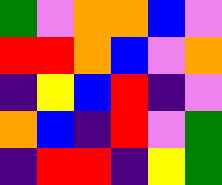[["green", "violet", "orange", "orange", "blue", "violet"], ["red", "red", "orange", "blue", "violet", "orange"], ["indigo", "yellow", "blue", "red", "indigo", "violet"], ["orange", "blue", "indigo", "red", "violet", "green"], ["indigo", "red", "red", "indigo", "yellow", "green"]]